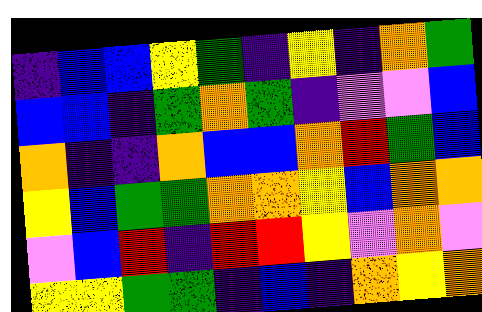[["indigo", "blue", "blue", "yellow", "green", "indigo", "yellow", "indigo", "orange", "green"], ["blue", "blue", "indigo", "green", "orange", "green", "indigo", "violet", "violet", "blue"], ["orange", "indigo", "indigo", "orange", "blue", "blue", "orange", "red", "green", "blue"], ["yellow", "blue", "green", "green", "orange", "orange", "yellow", "blue", "orange", "orange"], ["violet", "blue", "red", "indigo", "red", "red", "yellow", "violet", "orange", "violet"], ["yellow", "yellow", "green", "green", "indigo", "blue", "indigo", "orange", "yellow", "orange"]]